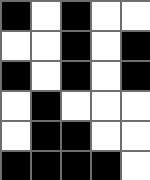[["black", "white", "black", "white", "white"], ["white", "white", "black", "white", "black"], ["black", "white", "black", "white", "black"], ["white", "black", "white", "white", "white"], ["white", "black", "black", "white", "white"], ["black", "black", "black", "black", "white"]]